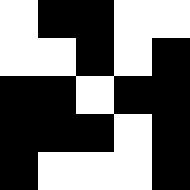[["white", "black", "black", "white", "white"], ["white", "white", "black", "white", "black"], ["black", "black", "white", "black", "black"], ["black", "black", "black", "white", "black"], ["black", "white", "white", "white", "black"]]